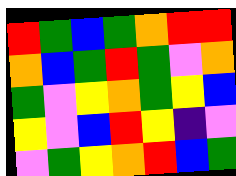[["red", "green", "blue", "green", "orange", "red", "red"], ["orange", "blue", "green", "red", "green", "violet", "orange"], ["green", "violet", "yellow", "orange", "green", "yellow", "blue"], ["yellow", "violet", "blue", "red", "yellow", "indigo", "violet"], ["violet", "green", "yellow", "orange", "red", "blue", "green"]]